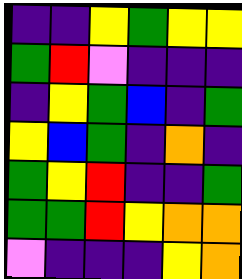[["indigo", "indigo", "yellow", "green", "yellow", "yellow"], ["green", "red", "violet", "indigo", "indigo", "indigo"], ["indigo", "yellow", "green", "blue", "indigo", "green"], ["yellow", "blue", "green", "indigo", "orange", "indigo"], ["green", "yellow", "red", "indigo", "indigo", "green"], ["green", "green", "red", "yellow", "orange", "orange"], ["violet", "indigo", "indigo", "indigo", "yellow", "orange"]]